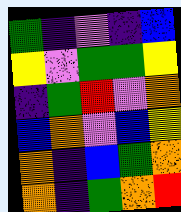[["green", "indigo", "violet", "indigo", "blue"], ["yellow", "violet", "green", "green", "yellow"], ["indigo", "green", "red", "violet", "orange"], ["blue", "orange", "violet", "blue", "yellow"], ["orange", "indigo", "blue", "green", "orange"], ["orange", "indigo", "green", "orange", "red"]]